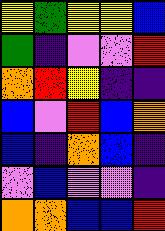[["yellow", "green", "yellow", "yellow", "blue"], ["green", "indigo", "violet", "violet", "red"], ["orange", "red", "yellow", "indigo", "indigo"], ["blue", "violet", "red", "blue", "orange"], ["blue", "indigo", "orange", "blue", "indigo"], ["violet", "blue", "violet", "violet", "indigo"], ["orange", "orange", "blue", "blue", "red"]]